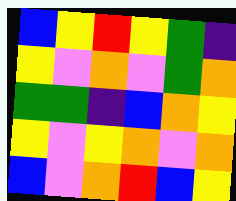[["blue", "yellow", "red", "yellow", "green", "indigo"], ["yellow", "violet", "orange", "violet", "green", "orange"], ["green", "green", "indigo", "blue", "orange", "yellow"], ["yellow", "violet", "yellow", "orange", "violet", "orange"], ["blue", "violet", "orange", "red", "blue", "yellow"]]